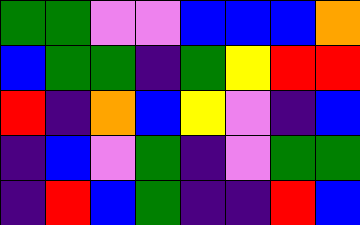[["green", "green", "violet", "violet", "blue", "blue", "blue", "orange"], ["blue", "green", "green", "indigo", "green", "yellow", "red", "red"], ["red", "indigo", "orange", "blue", "yellow", "violet", "indigo", "blue"], ["indigo", "blue", "violet", "green", "indigo", "violet", "green", "green"], ["indigo", "red", "blue", "green", "indigo", "indigo", "red", "blue"]]